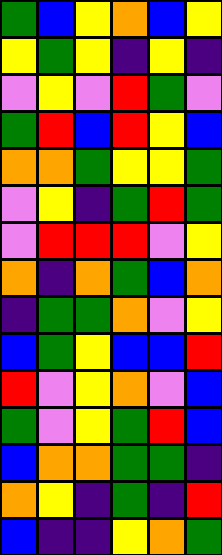[["green", "blue", "yellow", "orange", "blue", "yellow"], ["yellow", "green", "yellow", "indigo", "yellow", "indigo"], ["violet", "yellow", "violet", "red", "green", "violet"], ["green", "red", "blue", "red", "yellow", "blue"], ["orange", "orange", "green", "yellow", "yellow", "green"], ["violet", "yellow", "indigo", "green", "red", "green"], ["violet", "red", "red", "red", "violet", "yellow"], ["orange", "indigo", "orange", "green", "blue", "orange"], ["indigo", "green", "green", "orange", "violet", "yellow"], ["blue", "green", "yellow", "blue", "blue", "red"], ["red", "violet", "yellow", "orange", "violet", "blue"], ["green", "violet", "yellow", "green", "red", "blue"], ["blue", "orange", "orange", "green", "green", "indigo"], ["orange", "yellow", "indigo", "green", "indigo", "red"], ["blue", "indigo", "indigo", "yellow", "orange", "green"]]